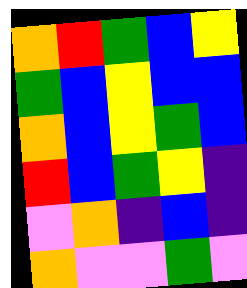[["orange", "red", "green", "blue", "yellow"], ["green", "blue", "yellow", "blue", "blue"], ["orange", "blue", "yellow", "green", "blue"], ["red", "blue", "green", "yellow", "indigo"], ["violet", "orange", "indigo", "blue", "indigo"], ["orange", "violet", "violet", "green", "violet"]]